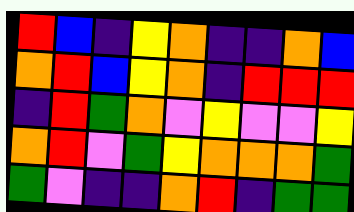[["red", "blue", "indigo", "yellow", "orange", "indigo", "indigo", "orange", "blue"], ["orange", "red", "blue", "yellow", "orange", "indigo", "red", "red", "red"], ["indigo", "red", "green", "orange", "violet", "yellow", "violet", "violet", "yellow"], ["orange", "red", "violet", "green", "yellow", "orange", "orange", "orange", "green"], ["green", "violet", "indigo", "indigo", "orange", "red", "indigo", "green", "green"]]